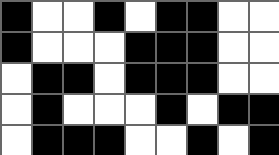[["black", "white", "white", "black", "white", "black", "black", "white", "white"], ["black", "white", "white", "white", "black", "black", "black", "white", "white"], ["white", "black", "black", "white", "black", "black", "black", "white", "white"], ["white", "black", "white", "white", "white", "black", "white", "black", "black"], ["white", "black", "black", "black", "white", "white", "black", "white", "black"]]